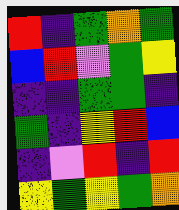[["red", "indigo", "green", "orange", "green"], ["blue", "red", "violet", "green", "yellow"], ["indigo", "indigo", "green", "green", "indigo"], ["green", "indigo", "yellow", "red", "blue"], ["indigo", "violet", "red", "indigo", "red"], ["yellow", "green", "yellow", "green", "orange"]]